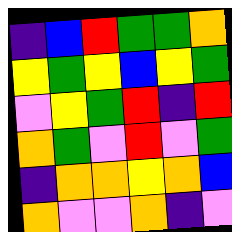[["indigo", "blue", "red", "green", "green", "orange"], ["yellow", "green", "yellow", "blue", "yellow", "green"], ["violet", "yellow", "green", "red", "indigo", "red"], ["orange", "green", "violet", "red", "violet", "green"], ["indigo", "orange", "orange", "yellow", "orange", "blue"], ["orange", "violet", "violet", "orange", "indigo", "violet"]]